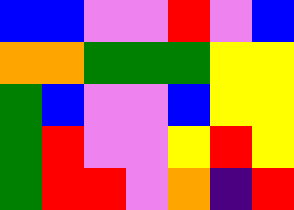[["blue", "blue", "violet", "violet", "red", "violet", "blue"], ["orange", "orange", "green", "green", "green", "yellow", "yellow"], ["green", "blue", "violet", "violet", "blue", "yellow", "yellow"], ["green", "red", "violet", "violet", "yellow", "red", "yellow"], ["green", "red", "red", "violet", "orange", "indigo", "red"]]